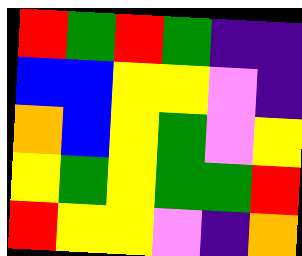[["red", "green", "red", "green", "indigo", "indigo"], ["blue", "blue", "yellow", "yellow", "violet", "indigo"], ["orange", "blue", "yellow", "green", "violet", "yellow"], ["yellow", "green", "yellow", "green", "green", "red"], ["red", "yellow", "yellow", "violet", "indigo", "orange"]]